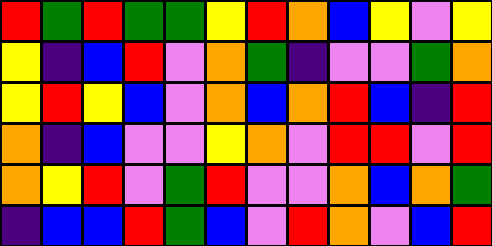[["red", "green", "red", "green", "green", "yellow", "red", "orange", "blue", "yellow", "violet", "yellow"], ["yellow", "indigo", "blue", "red", "violet", "orange", "green", "indigo", "violet", "violet", "green", "orange"], ["yellow", "red", "yellow", "blue", "violet", "orange", "blue", "orange", "red", "blue", "indigo", "red"], ["orange", "indigo", "blue", "violet", "violet", "yellow", "orange", "violet", "red", "red", "violet", "red"], ["orange", "yellow", "red", "violet", "green", "red", "violet", "violet", "orange", "blue", "orange", "green"], ["indigo", "blue", "blue", "red", "green", "blue", "violet", "red", "orange", "violet", "blue", "red"]]